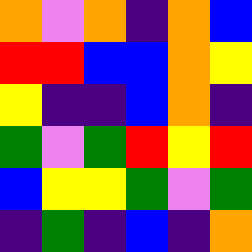[["orange", "violet", "orange", "indigo", "orange", "blue"], ["red", "red", "blue", "blue", "orange", "yellow"], ["yellow", "indigo", "indigo", "blue", "orange", "indigo"], ["green", "violet", "green", "red", "yellow", "red"], ["blue", "yellow", "yellow", "green", "violet", "green"], ["indigo", "green", "indigo", "blue", "indigo", "orange"]]